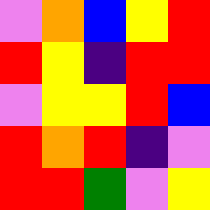[["violet", "orange", "blue", "yellow", "red"], ["red", "yellow", "indigo", "red", "red"], ["violet", "yellow", "yellow", "red", "blue"], ["red", "orange", "red", "indigo", "violet"], ["red", "red", "green", "violet", "yellow"]]